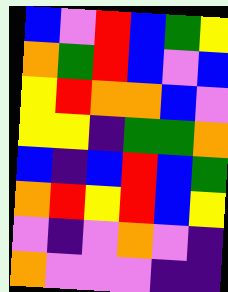[["blue", "violet", "red", "blue", "green", "yellow"], ["orange", "green", "red", "blue", "violet", "blue"], ["yellow", "red", "orange", "orange", "blue", "violet"], ["yellow", "yellow", "indigo", "green", "green", "orange"], ["blue", "indigo", "blue", "red", "blue", "green"], ["orange", "red", "yellow", "red", "blue", "yellow"], ["violet", "indigo", "violet", "orange", "violet", "indigo"], ["orange", "violet", "violet", "violet", "indigo", "indigo"]]